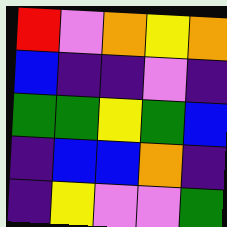[["red", "violet", "orange", "yellow", "orange"], ["blue", "indigo", "indigo", "violet", "indigo"], ["green", "green", "yellow", "green", "blue"], ["indigo", "blue", "blue", "orange", "indigo"], ["indigo", "yellow", "violet", "violet", "green"]]